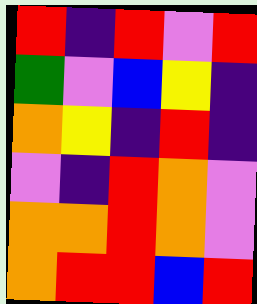[["red", "indigo", "red", "violet", "red"], ["green", "violet", "blue", "yellow", "indigo"], ["orange", "yellow", "indigo", "red", "indigo"], ["violet", "indigo", "red", "orange", "violet"], ["orange", "orange", "red", "orange", "violet"], ["orange", "red", "red", "blue", "red"]]